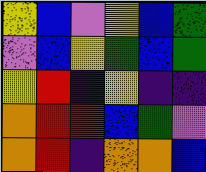[["yellow", "blue", "violet", "yellow", "blue", "green"], ["violet", "blue", "yellow", "green", "blue", "green"], ["yellow", "red", "indigo", "yellow", "indigo", "indigo"], ["orange", "red", "red", "blue", "green", "violet"], ["orange", "red", "indigo", "orange", "orange", "blue"]]